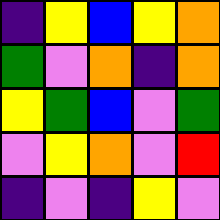[["indigo", "yellow", "blue", "yellow", "orange"], ["green", "violet", "orange", "indigo", "orange"], ["yellow", "green", "blue", "violet", "green"], ["violet", "yellow", "orange", "violet", "red"], ["indigo", "violet", "indigo", "yellow", "violet"]]